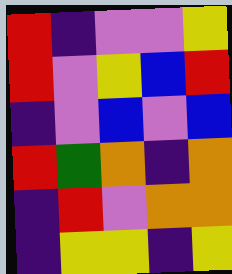[["red", "indigo", "violet", "violet", "yellow"], ["red", "violet", "yellow", "blue", "red"], ["indigo", "violet", "blue", "violet", "blue"], ["red", "green", "orange", "indigo", "orange"], ["indigo", "red", "violet", "orange", "orange"], ["indigo", "yellow", "yellow", "indigo", "yellow"]]